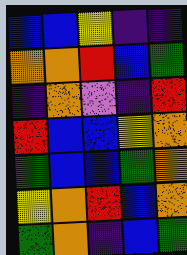[["blue", "blue", "yellow", "indigo", "indigo"], ["orange", "orange", "red", "blue", "green"], ["indigo", "orange", "violet", "indigo", "red"], ["red", "blue", "blue", "yellow", "orange"], ["green", "blue", "blue", "green", "orange"], ["yellow", "orange", "red", "blue", "orange"], ["green", "orange", "indigo", "blue", "green"]]